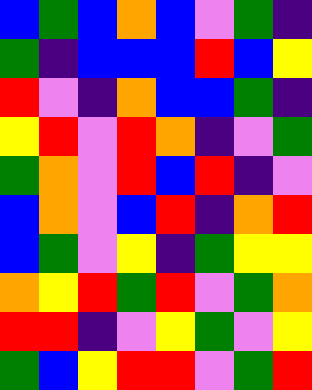[["blue", "green", "blue", "orange", "blue", "violet", "green", "indigo"], ["green", "indigo", "blue", "blue", "blue", "red", "blue", "yellow"], ["red", "violet", "indigo", "orange", "blue", "blue", "green", "indigo"], ["yellow", "red", "violet", "red", "orange", "indigo", "violet", "green"], ["green", "orange", "violet", "red", "blue", "red", "indigo", "violet"], ["blue", "orange", "violet", "blue", "red", "indigo", "orange", "red"], ["blue", "green", "violet", "yellow", "indigo", "green", "yellow", "yellow"], ["orange", "yellow", "red", "green", "red", "violet", "green", "orange"], ["red", "red", "indigo", "violet", "yellow", "green", "violet", "yellow"], ["green", "blue", "yellow", "red", "red", "violet", "green", "red"]]